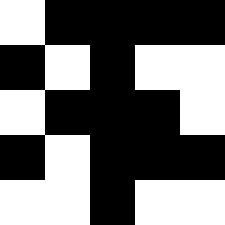[["white", "black", "black", "black", "black"], ["black", "white", "black", "white", "white"], ["white", "black", "black", "black", "white"], ["black", "white", "black", "black", "black"], ["white", "white", "black", "white", "white"]]